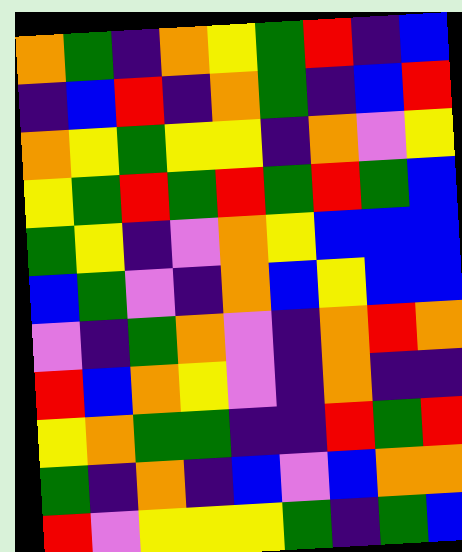[["orange", "green", "indigo", "orange", "yellow", "green", "red", "indigo", "blue"], ["indigo", "blue", "red", "indigo", "orange", "green", "indigo", "blue", "red"], ["orange", "yellow", "green", "yellow", "yellow", "indigo", "orange", "violet", "yellow"], ["yellow", "green", "red", "green", "red", "green", "red", "green", "blue"], ["green", "yellow", "indigo", "violet", "orange", "yellow", "blue", "blue", "blue"], ["blue", "green", "violet", "indigo", "orange", "blue", "yellow", "blue", "blue"], ["violet", "indigo", "green", "orange", "violet", "indigo", "orange", "red", "orange"], ["red", "blue", "orange", "yellow", "violet", "indigo", "orange", "indigo", "indigo"], ["yellow", "orange", "green", "green", "indigo", "indigo", "red", "green", "red"], ["green", "indigo", "orange", "indigo", "blue", "violet", "blue", "orange", "orange"], ["red", "violet", "yellow", "yellow", "yellow", "green", "indigo", "green", "blue"]]